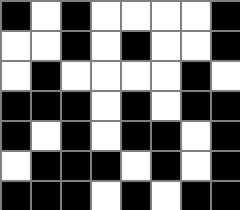[["black", "white", "black", "white", "white", "white", "white", "black"], ["white", "white", "black", "white", "black", "white", "white", "black"], ["white", "black", "white", "white", "white", "white", "black", "white"], ["black", "black", "black", "white", "black", "white", "black", "black"], ["black", "white", "black", "white", "black", "black", "white", "black"], ["white", "black", "black", "black", "white", "black", "white", "black"], ["black", "black", "black", "white", "black", "white", "black", "black"]]